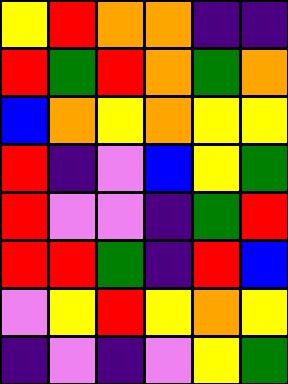[["yellow", "red", "orange", "orange", "indigo", "indigo"], ["red", "green", "red", "orange", "green", "orange"], ["blue", "orange", "yellow", "orange", "yellow", "yellow"], ["red", "indigo", "violet", "blue", "yellow", "green"], ["red", "violet", "violet", "indigo", "green", "red"], ["red", "red", "green", "indigo", "red", "blue"], ["violet", "yellow", "red", "yellow", "orange", "yellow"], ["indigo", "violet", "indigo", "violet", "yellow", "green"]]